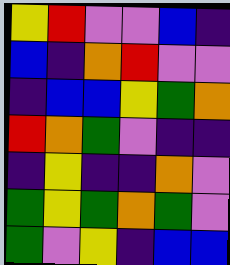[["yellow", "red", "violet", "violet", "blue", "indigo"], ["blue", "indigo", "orange", "red", "violet", "violet"], ["indigo", "blue", "blue", "yellow", "green", "orange"], ["red", "orange", "green", "violet", "indigo", "indigo"], ["indigo", "yellow", "indigo", "indigo", "orange", "violet"], ["green", "yellow", "green", "orange", "green", "violet"], ["green", "violet", "yellow", "indigo", "blue", "blue"]]